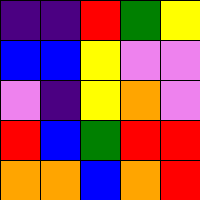[["indigo", "indigo", "red", "green", "yellow"], ["blue", "blue", "yellow", "violet", "violet"], ["violet", "indigo", "yellow", "orange", "violet"], ["red", "blue", "green", "red", "red"], ["orange", "orange", "blue", "orange", "red"]]